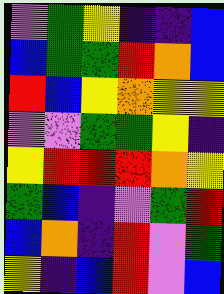[["violet", "green", "yellow", "indigo", "indigo", "blue"], ["blue", "green", "green", "red", "orange", "blue"], ["red", "blue", "yellow", "orange", "yellow", "yellow"], ["violet", "violet", "green", "green", "yellow", "indigo"], ["yellow", "red", "red", "red", "orange", "yellow"], ["green", "blue", "indigo", "violet", "green", "red"], ["blue", "orange", "indigo", "red", "violet", "green"], ["yellow", "indigo", "blue", "red", "violet", "blue"]]